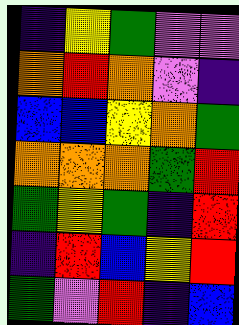[["indigo", "yellow", "green", "violet", "violet"], ["orange", "red", "orange", "violet", "indigo"], ["blue", "blue", "yellow", "orange", "green"], ["orange", "orange", "orange", "green", "red"], ["green", "yellow", "green", "indigo", "red"], ["indigo", "red", "blue", "yellow", "red"], ["green", "violet", "red", "indigo", "blue"]]